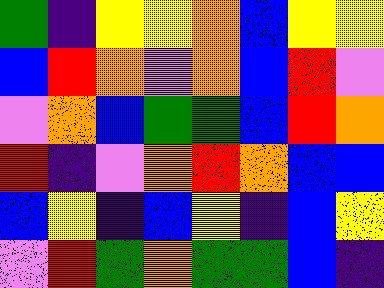[["green", "indigo", "yellow", "yellow", "orange", "blue", "yellow", "yellow"], ["blue", "red", "orange", "violet", "orange", "blue", "red", "violet"], ["violet", "orange", "blue", "green", "green", "blue", "red", "orange"], ["red", "indigo", "violet", "orange", "red", "orange", "blue", "blue"], ["blue", "yellow", "indigo", "blue", "yellow", "indigo", "blue", "yellow"], ["violet", "red", "green", "orange", "green", "green", "blue", "indigo"]]